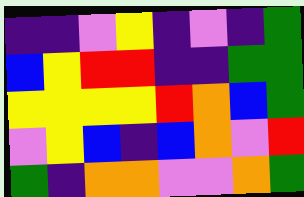[["indigo", "indigo", "violet", "yellow", "indigo", "violet", "indigo", "green"], ["blue", "yellow", "red", "red", "indigo", "indigo", "green", "green"], ["yellow", "yellow", "yellow", "yellow", "red", "orange", "blue", "green"], ["violet", "yellow", "blue", "indigo", "blue", "orange", "violet", "red"], ["green", "indigo", "orange", "orange", "violet", "violet", "orange", "green"]]